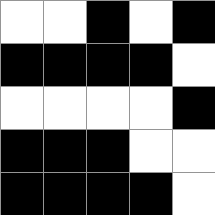[["white", "white", "black", "white", "black"], ["black", "black", "black", "black", "white"], ["white", "white", "white", "white", "black"], ["black", "black", "black", "white", "white"], ["black", "black", "black", "black", "white"]]